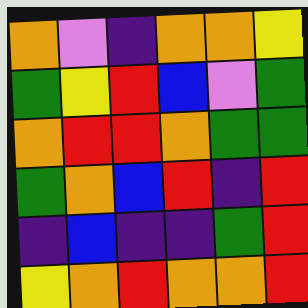[["orange", "violet", "indigo", "orange", "orange", "yellow"], ["green", "yellow", "red", "blue", "violet", "green"], ["orange", "red", "red", "orange", "green", "green"], ["green", "orange", "blue", "red", "indigo", "red"], ["indigo", "blue", "indigo", "indigo", "green", "red"], ["yellow", "orange", "red", "orange", "orange", "red"]]